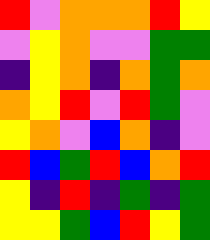[["red", "violet", "orange", "orange", "orange", "red", "yellow"], ["violet", "yellow", "orange", "violet", "violet", "green", "green"], ["indigo", "yellow", "orange", "indigo", "orange", "green", "orange"], ["orange", "yellow", "red", "violet", "red", "green", "violet"], ["yellow", "orange", "violet", "blue", "orange", "indigo", "violet"], ["red", "blue", "green", "red", "blue", "orange", "red"], ["yellow", "indigo", "red", "indigo", "green", "indigo", "green"], ["yellow", "yellow", "green", "blue", "red", "yellow", "green"]]